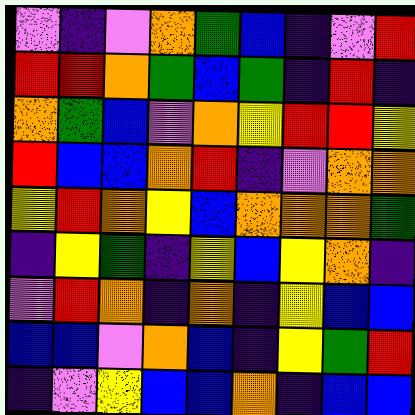[["violet", "indigo", "violet", "orange", "green", "blue", "indigo", "violet", "red"], ["red", "red", "orange", "green", "blue", "green", "indigo", "red", "indigo"], ["orange", "green", "blue", "violet", "orange", "yellow", "red", "red", "yellow"], ["red", "blue", "blue", "orange", "red", "indigo", "violet", "orange", "orange"], ["yellow", "red", "orange", "yellow", "blue", "orange", "orange", "orange", "green"], ["indigo", "yellow", "green", "indigo", "yellow", "blue", "yellow", "orange", "indigo"], ["violet", "red", "orange", "indigo", "orange", "indigo", "yellow", "blue", "blue"], ["blue", "blue", "violet", "orange", "blue", "indigo", "yellow", "green", "red"], ["indigo", "violet", "yellow", "blue", "blue", "orange", "indigo", "blue", "blue"]]